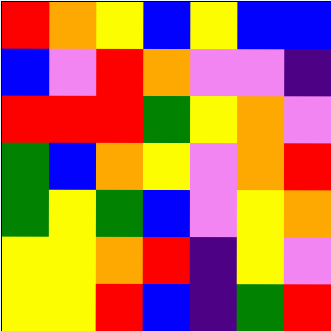[["red", "orange", "yellow", "blue", "yellow", "blue", "blue"], ["blue", "violet", "red", "orange", "violet", "violet", "indigo"], ["red", "red", "red", "green", "yellow", "orange", "violet"], ["green", "blue", "orange", "yellow", "violet", "orange", "red"], ["green", "yellow", "green", "blue", "violet", "yellow", "orange"], ["yellow", "yellow", "orange", "red", "indigo", "yellow", "violet"], ["yellow", "yellow", "red", "blue", "indigo", "green", "red"]]